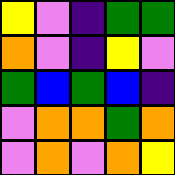[["yellow", "violet", "indigo", "green", "green"], ["orange", "violet", "indigo", "yellow", "violet"], ["green", "blue", "green", "blue", "indigo"], ["violet", "orange", "orange", "green", "orange"], ["violet", "orange", "violet", "orange", "yellow"]]